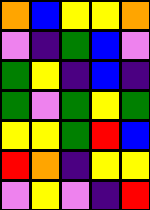[["orange", "blue", "yellow", "yellow", "orange"], ["violet", "indigo", "green", "blue", "violet"], ["green", "yellow", "indigo", "blue", "indigo"], ["green", "violet", "green", "yellow", "green"], ["yellow", "yellow", "green", "red", "blue"], ["red", "orange", "indigo", "yellow", "yellow"], ["violet", "yellow", "violet", "indigo", "red"]]